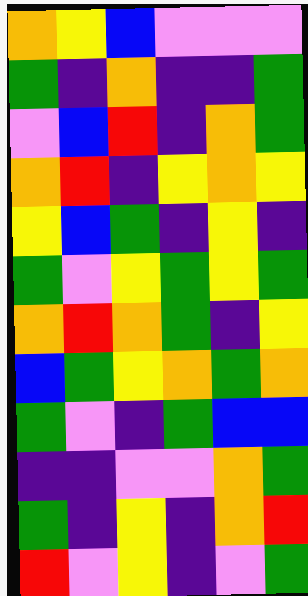[["orange", "yellow", "blue", "violet", "violet", "violet"], ["green", "indigo", "orange", "indigo", "indigo", "green"], ["violet", "blue", "red", "indigo", "orange", "green"], ["orange", "red", "indigo", "yellow", "orange", "yellow"], ["yellow", "blue", "green", "indigo", "yellow", "indigo"], ["green", "violet", "yellow", "green", "yellow", "green"], ["orange", "red", "orange", "green", "indigo", "yellow"], ["blue", "green", "yellow", "orange", "green", "orange"], ["green", "violet", "indigo", "green", "blue", "blue"], ["indigo", "indigo", "violet", "violet", "orange", "green"], ["green", "indigo", "yellow", "indigo", "orange", "red"], ["red", "violet", "yellow", "indigo", "violet", "green"]]